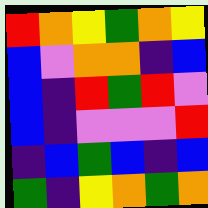[["red", "orange", "yellow", "green", "orange", "yellow"], ["blue", "violet", "orange", "orange", "indigo", "blue"], ["blue", "indigo", "red", "green", "red", "violet"], ["blue", "indigo", "violet", "violet", "violet", "red"], ["indigo", "blue", "green", "blue", "indigo", "blue"], ["green", "indigo", "yellow", "orange", "green", "orange"]]